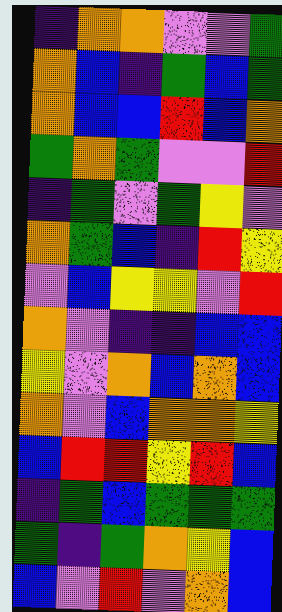[["indigo", "orange", "orange", "violet", "violet", "green"], ["orange", "blue", "indigo", "green", "blue", "green"], ["orange", "blue", "blue", "red", "blue", "orange"], ["green", "orange", "green", "violet", "violet", "red"], ["indigo", "green", "violet", "green", "yellow", "violet"], ["orange", "green", "blue", "indigo", "red", "yellow"], ["violet", "blue", "yellow", "yellow", "violet", "red"], ["orange", "violet", "indigo", "indigo", "blue", "blue"], ["yellow", "violet", "orange", "blue", "orange", "blue"], ["orange", "violet", "blue", "orange", "orange", "yellow"], ["blue", "red", "red", "yellow", "red", "blue"], ["indigo", "green", "blue", "green", "green", "green"], ["green", "indigo", "green", "orange", "yellow", "blue"], ["blue", "violet", "red", "violet", "orange", "blue"]]